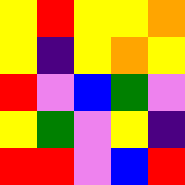[["yellow", "red", "yellow", "yellow", "orange"], ["yellow", "indigo", "yellow", "orange", "yellow"], ["red", "violet", "blue", "green", "violet"], ["yellow", "green", "violet", "yellow", "indigo"], ["red", "red", "violet", "blue", "red"]]